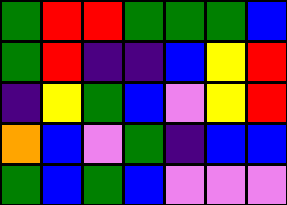[["green", "red", "red", "green", "green", "green", "blue"], ["green", "red", "indigo", "indigo", "blue", "yellow", "red"], ["indigo", "yellow", "green", "blue", "violet", "yellow", "red"], ["orange", "blue", "violet", "green", "indigo", "blue", "blue"], ["green", "blue", "green", "blue", "violet", "violet", "violet"]]